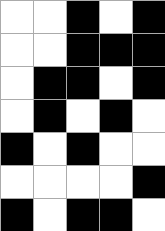[["white", "white", "black", "white", "black"], ["white", "white", "black", "black", "black"], ["white", "black", "black", "white", "black"], ["white", "black", "white", "black", "white"], ["black", "white", "black", "white", "white"], ["white", "white", "white", "white", "black"], ["black", "white", "black", "black", "white"]]